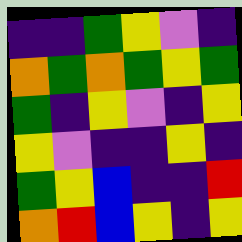[["indigo", "indigo", "green", "yellow", "violet", "indigo"], ["orange", "green", "orange", "green", "yellow", "green"], ["green", "indigo", "yellow", "violet", "indigo", "yellow"], ["yellow", "violet", "indigo", "indigo", "yellow", "indigo"], ["green", "yellow", "blue", "indigo", "indigo", "red"], ["orange", "red", "blue", "yellow", "indigo", "yellow"]]